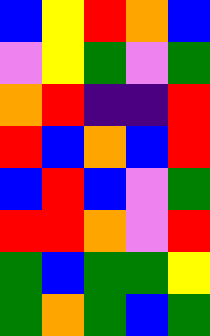[["blue", "yellow", "red", "orange", "blue"], ["violet", "yellow", "green", "violet", "green"], ["orange", "red", "indigo", "indigo", "red"], ["red", "blue", "orange", "blue", "red"], ["blue", "red", "blue", "violet", "green"], ["red", "red", "orange", "violet", "red"], ["green", "blue", "green", "green", "yellow"], ["green", "orange", "green", "blue", "green"]]